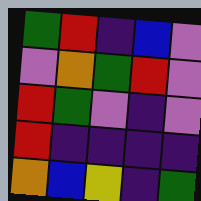[["green", "red", "indigo", "blue", "violet"], ["violet", "orange", "green", "red", "violet"], ["red", "green", "violet", "indigo", "violet"], ["red", "indigo", "indigo", "indigo", "indigo"], ["orange", "blue", "yellow", "indigo", "green"]]